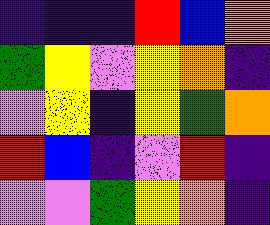[["indigo", "indigo", "indigo", "red", "blue", "orange"], ["green", "yellow", "violet", "yellow", "orange", "indigo"], ["violet", "yellow", "indigo", "yellow", "green", "orange"], ["red", "blue", "indigo", "violet", "red", "indigo"], ["violet", "violet", "green", "yellow", "orange", "indigo"]]